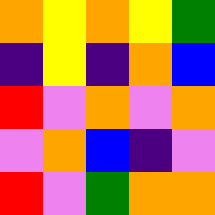[["orange", "yellow", "orange", "yellow", "green"], ["indigo", "yellow", "indigo", "orange", "blue"], ["red", "violet", "orange", "violet", "orange"], ["violet", "orange", "blue", "indigo", "violet"], ["red", "violet", "green", "orange", "orange"]]